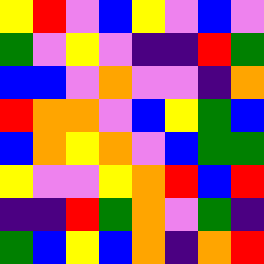[["yellow", "red", "violet", "blue", "yellow", "violet", "blue", "violet"], ["green", "violet", "yellow", "violet", "indigo", "indigo", "red", "green"], ["blue", "blue", "violet", "orange", "violet", "violet", "indigo", "orange"], ["red", "orange", "orange", "violet", "blue", "yellow", "green", "blue"], ["blue", "orange", "yellow", "orange", "violet", "blue", "green", "green"], ["yellow", "violet", "violet", "yellow", "orange", "red", "blue", "red"], ["indigo", "indigo", "red", "green", "orange", "violet", "green", "indigo"], ["green", "blue", "yellow", "blue", "orange", "indigo", "orange", "red"]]